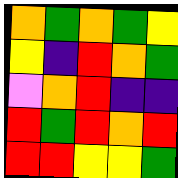[["orange", "green", "orange", "green", "yellow"], ["yellow", "indigo", "red", "orange", "green"], ["violet", "orange", "red", "indigo", "indigo"], ["red", "green", "red", "orange", "red"], ["red", "red", "yellow", "yellow", "green"]]